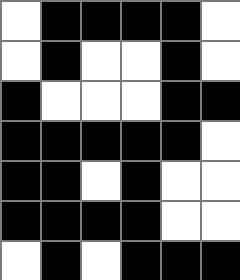[["white", "black", "black", "black", "black", "white"], ["white", "black", "white", "white", "black", "white"], ["black", "white", "white", "white", "black", "black"], ["black", "black", "black", "black", "black", "white"], ["black", "black", "white", "black", "white", "white"], ["black", "black", "black", "black", "white", "white"], ["white", "black", "white", "black", "black", "black"]]